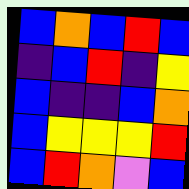[["blue", "orange", "blue", "red", "blue"], ["indigo", "blue", "red", "indigo", "yellow"], ["blue", "indigo", "indigo", "blue", "orange"], ["blue", "yellow", "yellow", "yellow", "red"], ["blue", "red", "orange", "violet", "blue"]]